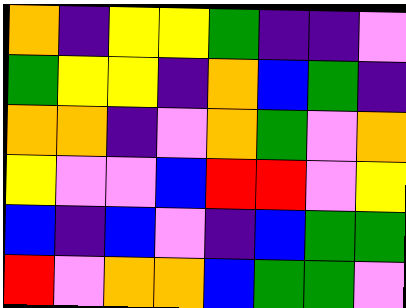[["orange", "indigo", "yellow", "yellow", "green", "indigo", "indigo", "violet"], ["green", "yellow", "yellow", "indigo", "orange", "blue", "green", "indigo"], ["orange", "orange", "indigo", "violet", "orange", "green", "violet", "orange"], ["yellow", "violet", "violet", "blue", "red", "red", "violet", "yellow"], ["blue", "indigo", "blue", "violet", "indigo", "blue", "green", "green"], ["red", "violet", "orange", "orange", "blue", "green", "green", "violet"]]